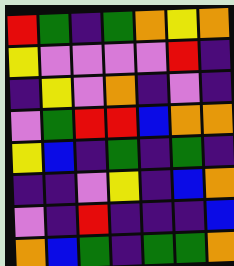[["red", "green", "indigo", "green", "orange", "yellow", "orange"], ["yellow", "violet", "violet", "violet", "violet", "red", "indigo"], ["indigo", "yellow", "violet", "orange", "indigo", "violet", "indigo"], ["violet", "green", "red", "red", "blue", "orange", "orange"], ["yellow", "blue", "indigo", "green", "indigo", "green", "indigo"], ["indigo", "indigo", "violet", "yellow", "indigo", "blue", "orange"], ["violet", "indigo", "red", "indigo", "indigo", "indigo", "blue"], ["orange", "blue", "green", "indigo", "green", "green", "orange"]]